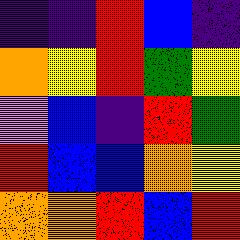[["indigo", "indigo", "red", "blue", "indigo"], ["orange", "yellow", "red", "green", "yellow"], ["violet", "blue", "indigo", "red", "green"], ["red", "blue", "blue", "orange", "yellow"], ["orange", "orange", "red", "blue", "red"]]